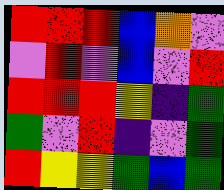[["red", "red", "red", "blue", "orange", "violet"], ["violet", "red", "violet", "blue", "violet", "red"], ["red", "red", "red", "yellow", "indigo", "green"], ["green", "violet", "red", "indigo", "violet", "green"], ["red", "yellow", "yellow", "green", "blue", "green"]]